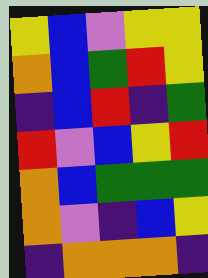[["yellow", "blue", "violet", "yellow", "yellow"], ["orange", "blue", "green", "red", "yellow"], ["indigo", "blue", "red", "indigo", "green"], ["red", "violet", "blue", "yellow", "red"], ["orange", "blue", "green", "green", "green"], ["orange", "violet", "indigo", "blue", "yellow"], ["indigo", "orange", "orange", "orange", "indigo"]]